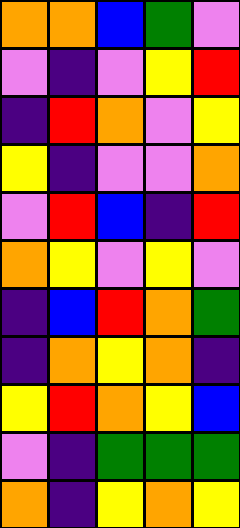[["orange", "orange", "blue", "green", "violet"], ["violet", "indigo", "violet", "yellow", "red"], ["indigo", "red", "orange", "violet", "yellow"], ["yellow", "indigo", "violet", "violet", "orange"], ["violet", "red", "blue", "indigo", "red"], ["orange", "yellow", "violet", "yellow", "violet"], ["indigo", "blue", "red", "orange", "green"], ["indigo", "orange", "yellow", "orange", "indigo"], ["yellow", "red", "orange", "yellow", "blue"], ["violet", "indigo", "green", "green", "green"], ["orange", "indigo", "yellow", "orange", "yellow"]]